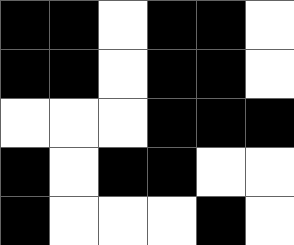[["black", "black", "white", "black", "black", "white"], ["black", "black", "white", "black", "black", "white"], ["white", "white", "white", "black", "black", "black"], ["black", "white", "black", "black", "white", "white"], ["black", "white", "white", "white", "black", "white"]]